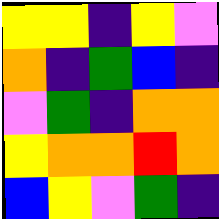[["yellow", "yellow", "indigo", "yellow", "violet"], ["orange", "indigo", "green", "blue", "indigo"], ["violet", "green", "indigo", "orange", "orange"], ["yellow", "orange", "orange", "red", "orange"], ["blue", "yellow", "violet", "green", "indigo"]]